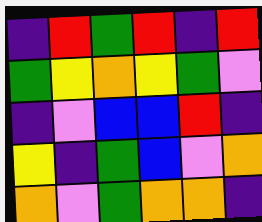[["indigo", "red", "green", "red", "indigo", "red"], ["green", "yellow", "orange", "yellow", "green", "violet"], ["indigo", "violet", "blue", "blue", "red", "indigo"], ["yellow", "indigo", "green", "blue", "violet", "orange"], ["orange", "violet", "green", "orange", "orange", "indigo"]]